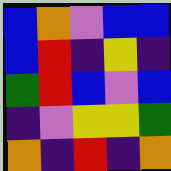[["blue", "orange", "violet", "blue", "blue"], ["blue", "red", "indigo", "yellow", "indigo"], ["green", "red", "blue", "violet", "blue"], ["indigo", "violet", "yellow", "yellow", "green"], ["orange", "indigo", "red", "indigo", "orange"]]